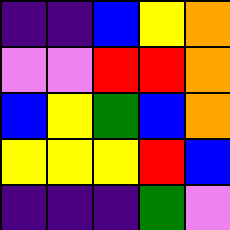[["indigo", "indigo", "blue", "yellow", "orange"], ["violet", "violet", "red", "red", "orange"], ["blue", "yellow", "green", "blue", "orange"], ["yellow", "yellow", "yellow", "red", "blue"], ["indigo", "indigo", "indigo", "green", "violet"]]